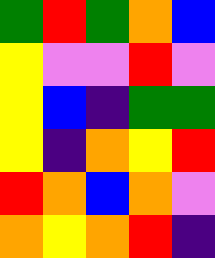[["green", "red", "green", "orange", "blue"], ["yellow", "violet", "violet", "red", "violet"], ["yellow", "blue", "indigo", "green", "green"], ["yellow", "indigo", "orange", "yellow", "red"], ["red", "orange", "blue", "orange", "violet"], ["orange", "yellow", "orange", "red", "indigo"]]